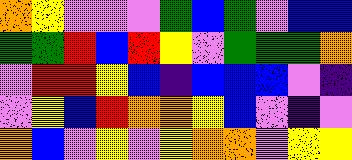[["orange", "yellow", "violet", "violet", "violet", "green", "blue", "green", "violet", "blue", "blue"], ["green", "green", "red", "blue", "red", "yellow", "violet", "green", "green", "green", "orange"], ["violet", "red", "red", "yellow", "blue", "indigo", "blue", "blue", "blue", "violet", "indigo"], ["violet", "yellow", "blue", "red", "orange", "orange", "yellow", "blue", "violet", "indigo", "violet"], ["orange", "blue", "violet", "yellow", "violet", "yellow", "orange", "orange", "violet", "yellow", "yellow"]]